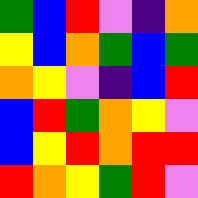[["green", "blue", "red", "violet", "indigo", "orange"], ["yellow", "blue", "orange", "green", "blue", "green"], ["orange", "yellow", "violet", "indigo", "blue", "red"], ["blue", "red", "green", "orange", "yellow", "violet"], ["blue", "yellow", "red", "orange", "red", "red"], ["red", "orange", "yellow", "green", "red", "violet"]]